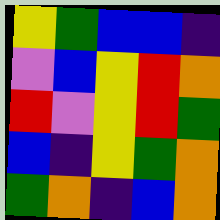[["yellow", "green", "blue", "blue", "indigo"], ["violet", "blue", "yellow", "red", "orange"], ["red", "violet", "yellow", "red", "green"], ["blue", "indigo", "yellow", "green", "orange"], ["green", "orange", "indigo", "blue", "orange"]]